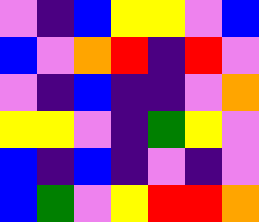[["violet", "indigo", "blue", "yellow", "yellow", "violet", "blue"], ["blue", "violet", "orange", "red", "indigo", "red", "violet"], ["violet", "indigo", "blue", "indigo", "indigo", "violet", "orange"], ["yellow", "yellow", "violet", "indigo", "green", "yellow", "violet"], ["blue", "indigo", "blue", "indigo", "violet", "indigo", "violet"], ["blue", "green", "violet", "yellow", "red", "red", "orange"]]